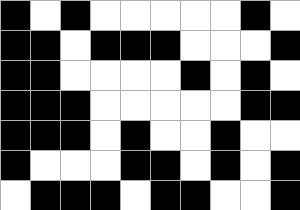[["black", "white", "black", "white", "white", "white", "white", "white", "black", "white"], ["black", "black", "white", "black", "black", "black", "white", "white", "white", "black"], ["black", "black", "white", "white", "white", "white", "black", "white", "black", "white"], ["black", "black", "black", "white", "white", "white", "white", "white", "black", "black"], ["black", "black", "black", "white", "black", "white", "white", "black", "white", "white"], ["black", "white", "white", "white", "black", "black", "white", "black", "white", "black"], ["white", "black", "black", "black", "white", "black", "black", "white", "white", "black"]]